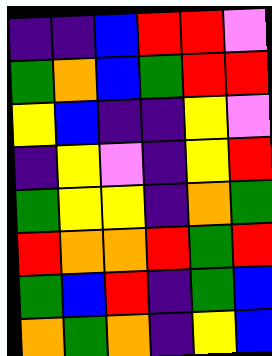[["indigo", "indigo", "blue", "red", "red", "violet"], ["green", "orange", "blue", "green", "red", "red"], ["yellow", "blue", "indigo", "indigo", "yellow", "violet"], ["indigo", "yellow", "violet", "indigo", "yellow", "red"], ["green", "yellow", "yellow", "indigo", "orange", "green"], ["red", "orange", "orange", "red", "green", "red"], ["green", "blue", "red", "indigo", "green", "blue"], ["orange", "green", "orange", "indigo", "yellow", "blue"]]